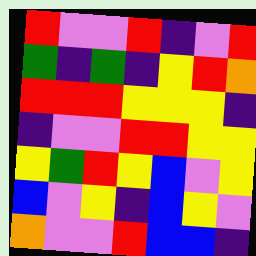[["red", "violet", "violet", "red", "indigo", "violet", "red"], ["green", "indigo", "green", "indigo", "yellow", "red", "orange"], ["red", "red", "red", "yellow", "yellow", "yellow", "indigo"], ["indigo", "violet", "violet", "red", "red", "yellow", "yellow"], ["yellow", "green", "red", "yellow", "blue", "violet", "yellow"], ["blue", "violet", "yellow", "indigo", "blue", "yellow", "violet"], ["orange", "violet", "violet", "red", "blue", "blue", "indigo"]]